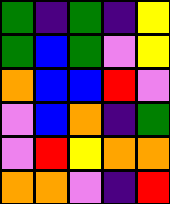[["green", "indigo", "green", "indigo", "yellow"], ["green", "blue", "green", "violet", "yellow"], ["orange", "blue", "blue", "red", "violet"], ["violet", "blue", "orange", "indigo", "green"], ["violet", "red", "yellow", "orange", "orange"], ["orange", "orange", "violet", "indigo", "red"]]